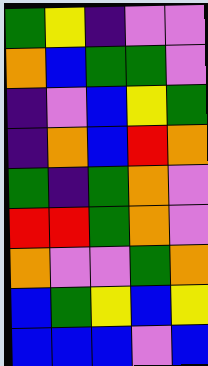[["green", "yellow", "indigo", "violet", "violet"], ["orange", "blue", "green", "green", "violet"], ["indigo", "violet", "blue", "yellow", "green"], ["indigo", "orange", "blue", "red", "orange"], ["green", "indigo", "green", "orange", "violet"], ["red", "red", "green", "orange", "violet"], ["orange", "violet", "violet", "green", "orange"], ["blue", "green", "yellow", "blue", "yellow"], ["blue", "blue", "blue", "violet", "blue"]]